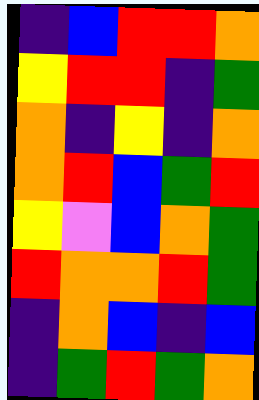[["indigo", "blue", "red", "red", "orange"], ["yellow", "red", "red", "indigo", "green"], ["orange", "indigo", "yellow", "indigo", "orange"], ["orange", "red", "blue", "green", "red"], ["yellow", "violet", "blue", "orange", "green"], ["red", "orange", "orange", "red", "green"], ["indigo", "orange", "blue", "indigo", "blue"], ["indigo", "green", "red", "green", "orange"]]